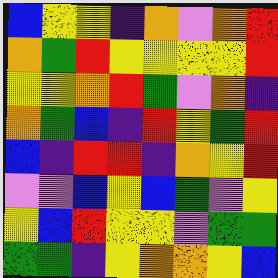[["blue", "yellow", "yellow", "indigo", "orange", "violet", "orange", "red"], ["orange", "green", "red", "yellow", "yellow", "yellow", "yellow", "red"], ["yellow", "yellow", "orange", "red", "green", "violet", "orange", "indigo"], ["orange", "green", "blue", "indigo", "red", "yellow", "green", "red"], ["blue", "indigo", "red", "red", "indigo", "orange", "yellow", "red"], ["violet", "violet", "blue", "yellow", "blue", "green", "violet", "yellow"], ["yellow", "blue", "red", "yellow", "yellow", "violet", "green", "green"], ["green", "green", "indigo", "yellow", "orange", "orange", "yellow", "blue"]]